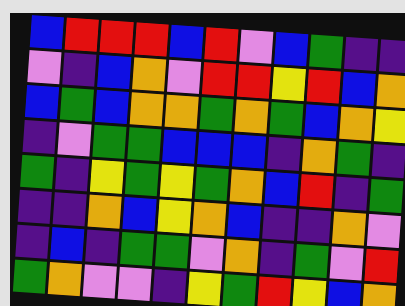[["blue", "red", "red", "red", "blue", "red", "violet", "blue", "green", "indigo", "indigo"], ["violet", "indigo", "blue", "orange", "violet", "red", "red", "yellow", "red", "blue", "orange"], ["blue", "green", "blue", "orange", "orange", "green", "orange", "green", "blue", "orange", "yellow"], ["indigo", "violet", "green", "green", "blue", "blue", "blue", "indigo", "orange", "green", "indigo"], ["green", "indigo", "yellow", "green", "yellow", "green", "orange", "blue", "red", "indigo", "green"], ["indigo", "indigo", "orange", "blue", "yellow", "orange", "blue", "indigo", "indigo", "orange", "violet"], ["indigo", "blue", "indigo", "green", "green", "violet", "orange", "indigo", "green", "violet", "red"], ["green", "orange", "violet", "violet", "indigo", "yellow", "green", "red", "yellow", "blue", "orange"]]